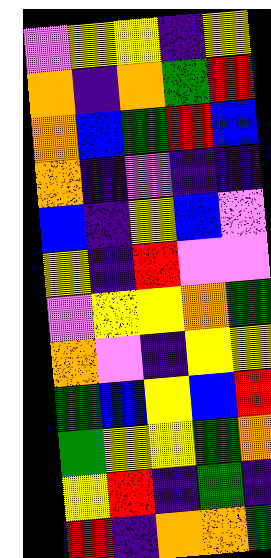[["violet", "yellow", "yellow", "indigo", "yellow"], ["orange", "indigo", "orange", "green", "red"], ["orange", "blue", "green", "red", "blue"], ["orange", "indigo", "violet", "indigo", "indigo"], ["blue", "indigo", "yellow", "blue", "violet"], ["yellow", "indigo", "red", "violet", "violet"], ["violet", "yellow", "yellow", "orange", "green"], ["orange", "violet", "indigo", "yellow", "yellow"], ["green", "blue", "yellow", "blue", "red"], ["green", "yellow", "yellow", "green", "orange"], ["yellow", "red", "indigo", "green", "indigo"], ["red", "indigo", "orange", "orange", "green"]]